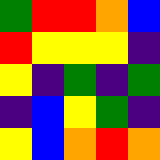[["green", "red", "red", "orange", "blue"], ["red", "yellow", "yellow", "yellow", "indigo"], ["yellow", "indigo", "green", "indigo", "green"], ["indigo", "blue", "yellow", "green", "indigo"], ["yellow", "blue", "orange", "red", "orange"]]